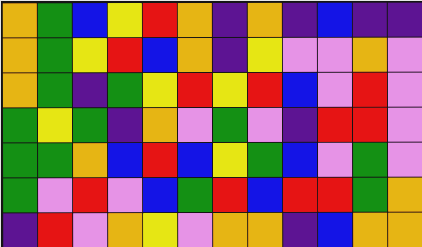[["orange", "green", "blue", "yellow", "red", "orange", "indigo", "orange", "indigo", "blue", "indigo", "indigo"], ["orange", "green", "yellow", "red", "blue", "orange", "indigo", "yellow", "violet", "violet", "orange", "violet"], ["orange", "green", "indigo", "green", "yellow", "red", "yellow", "red", "blue", "violet", "red", "violet"], ["green", "yellow", "green", "indigo", "orange", "violet", "green", "violet", "indigo", "red", "red", "violet"], ["green", "green", "orange", "blue", "red", "blue", "yellow", "green", "blue", "violet", "green", "violet"], ["green", "violet", "red", "violet", "blue", "green", "red", "blue", "red", "red", "green", "orange"], ["indigo", "red", "violet", "orange", "yellow", "violet", "orange", "orange", "indigo", "blue", "orange", "orange"]]